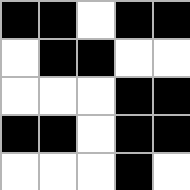[["black", "black", "white", "black", "black"], ["white", "black", "black", "white", "white"], ["white", "white", "white", "black", "black"], ["black", "black", "white", "black", "black"], ["white", "white", "white", "black", "white"]]